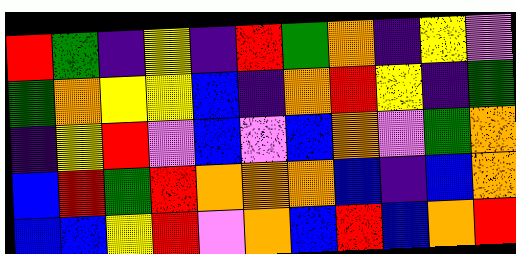[["red", "green", "indigo", "yellow", "indigo", "red", "green", "orange", "indigo", "yellow", "violet"], ["green", "orange", "yellow", "yellow", "blue", "indigo", "orange", "red", "yellow", "indigo", "green"], ["indigo", "yellow", "red", "violet", "blue", "violet", "blue", "orange", "violet", "green", "orange"], ["blue", "red", "green", "red", "orange", "orange", "orange", "blue", "indigo", "blue", "orange"], ["blue", "blue", "yellow", "red", "violet", "orange", "blue", "red", "blue", "orange", "red"]]